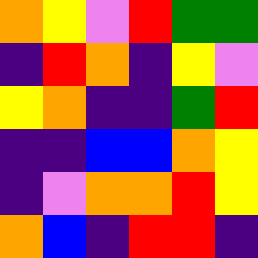[["orange", "yellow", "violet", "red", "green", "green"], ["indigo", "red", "orange", "indigo", "yellow", "violet"], ["yellow", "orange", "indigo", "indigo", "green", "red"], ["indigo", "indigo", "blue", "blue", "orange", "yellow"], ["indigo", "violet", "orange", "orange", "red", "yellow"], ["orange", "blue", "indigo", "red", "red", "indigo"]]